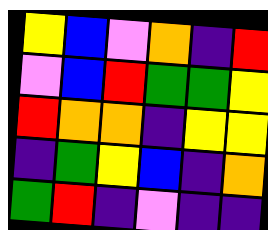[["yellow", "blue", "violet", "orange", "indigo", "red"], ["violet", "blue", "red", "green", "green", "yellow"], ["red", "orange", "orange", "indigo", "yellow", "yellow"], ["indigo", "green", "yellow", "blue", "indigo", "orange"], ["green", "red", "indigo", "violet", "indigo", "indigo"]]